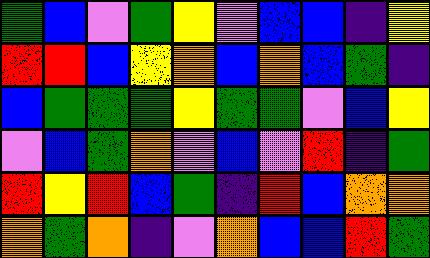[["green", "blue", "violet", "green", "yellow", "violet", "blue", "blue", "indigo", "yellow"], ["red", "red", "blue", "yellow", "orange", "blue", "orange", "blue", "green", "indigo"], ["blue", "green", "green", "green", "yellow", "green", "green", "violet", "blue", "yellow"], ["violet", "blue", "green", "orange", "violet", "blue", "violet", "red", "indigo", "green"], ["red", "yellow", "red", "blue", "green", "indigo", "red", "blue", "orange", "orange"], ["orange", "green", "orange", "indigo", "violet", "orange", "blue", "blue", "red", "green"]]